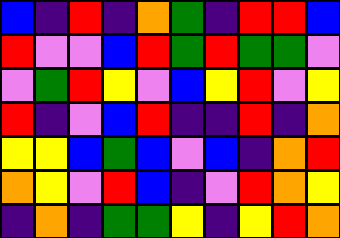[["blue", "indigo", "red", "indigo", "orange", "green", "indigo", "red", "red", "blue"], ["red", "violet", "violet", "blue", "red", "green", "red", "green", "green", "violet"], ["violet", "green", "red", "yellow", "violet", "blue", "yellow", "red", "violet", "yellow"], ["red", "indigo", "violet", "blue", "red", "indigo", "indigo", "red", "indigo", "orange"], ["yellow", "yellow", "blue", "green", "blue", "violet", "blue", "indigo", "orange", "red"], ["orange", "yellow", "violet", "red", "blue", "indigo", "violet", "red", "orange", "yellow"], ["indigo", "orange", "indigo", "green", "green", "yellow", "indigo", "yellow", "red", "orange"]]